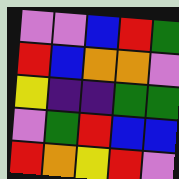[["violet", "violet", "blue", "red", "green"], ["red", "blue", "orange", "orange", "violet"], ["yellow", "indigo", "indigo", "green", "green"], ["violet", "green", "red", "blue", "blue"], ["red", "orange", "yellow", "red", "violet"]]